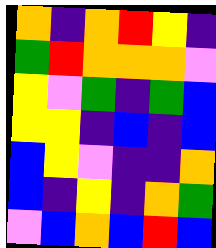[["orange", "indigo", "orange", "red", "yellow", "indigo"], ["green", "red", "orange", "orange", "orange", "violet"], ["yellow", "violet", "green", "indigo", "green", "blue"], ["yellow", "yellow", "indigo", "blue", "indigo", "blue"], ["blue", "yellow", "violet", "indigo", "indigo", "orange"], ["blue", "indigo", "yellow", "indigo", "orange", "green"], ["violet", "blue", "orange", "blue", "red", "blue"]]